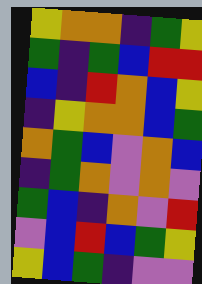[["yellow", "orange", "orange", "indigo", "green", "yellow"], ["green", "indigo", "green", "blue", "red", "red"], ["blue", "indigo", "red", "orange", "blue", "yellow"], ["indigo", "yellow", "orange", "orange", "blue", "green"], ["orange", "green", "blue", "violet", "orange", "blue"], ["indigo", "green", "orange", "violet", "orange", "violet"], ["green", "blue", "indigo", "orange", "violet", "red"], ["violet", "blue", "red", "blue", "green", "yellow"], ["yellow", "blue", "green", "indigo", "violet", "violet"]]